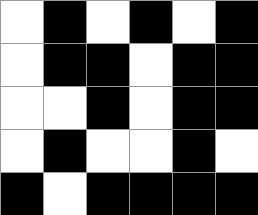[["white", "black", "white", "black", "white", "black"], ["white", "black", "black", "white", "black", "black"], ["white", "white", "black", "white", "black", "black"], ["white", "black", "white", "white", "black", "white"], ["black", "white", "black", "black", "black", "black"]]